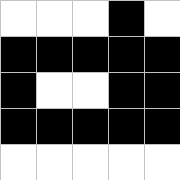[["white", "white", "white", "black", "white"], ["black", "black", "black", "black", "black"], ["black", "white", "white", "black", "black"], ["black", "black", "black", "black", "black"], ["white", "white", "white", "white", "white"]]